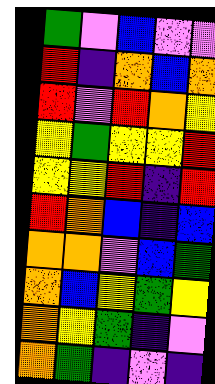[["green", "violet", "blue", "violet", "violet"], ["red", "indigo", "orange", "blue", "orange"], ["red", "violet", "red", "orange", "yellow"], ["yellow", "green", "yellow", "yellow", "red"], ["yellow", "yellow", "red", "indigo", "red"], ["red", "orange", "blue", "indigo", "blue"], ["orange", "orange", "violet", "blue", "green"], ["orange", "blue", "yellow", "green", "yellow"], ["orange", "yellow", "green", "indigo", "violet"], ["orange", "green", "indigo", "violet", "indigo"]]